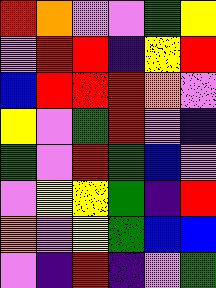[["red", "orange", "violet", "violet", "green", "yellow"], ["violet", "red", "red", "indigo", "yellow", "red"], ["blue", "red", "red", "red", "orange", "violet"], ["yellow", "violet", "green", "red", "violet", "indigo"], ["green", "violet", "red", "green", "blue", "violet"], ["violet", "yellow", "yellow", "green", "indigo", "red"], ["orange", "violet", "yellow", "green", "blue", "blue"], ["violet", "indigo", "red", "indigo", "violet", "green"]]